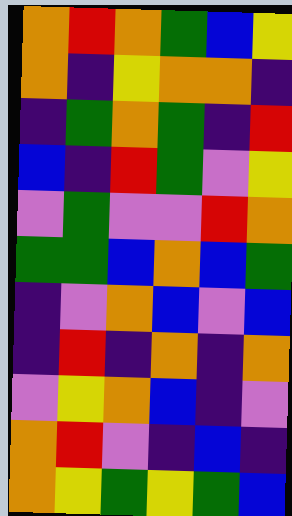[["orange", "red", "orange", "green", "blue", "yellow"], ["orange", "indigo", "yellow", "orange", "orange", "indigo"], ["indigo", "green", "orange", "green", "indigo", "red"], ["blue", "indigo", "red", "green", "violet", "yellow"], ["violet", "green", "violet", "violet", "red", "orange"], ["green", "green", "blue", "orange", "blue", "green"], ["indigo", "violet", "orange", "blue", "violet", "blue"], ["indigo", "red", "indigo", "orange", "indigo", "orange"], ["violet", "yellow", "orange", "blue", "indigo", "violet"], ["orange", "red", "violet", "indigo", "blue", "indigo"], ["orange", "yellow", "green", "yellow", "green", "blue"]]